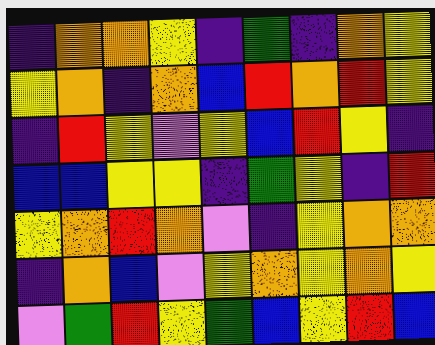[["indigo", "orange", "orange", "yellow", "indigo", "green", "indigo", "orange", "yellow"], ["yellow", "orange", "indigo", "orange", "blue", "red", "orange", "red", "yellow"], ["indigo", "red", "yellow", "violet", "yellow", "blue", "red", "yellow", "indigo"], ["blue", "blue", "yellow", "yellow", "indigo", "green", "yellow", "indigo", "red"], ["yellow", "orange", "red", "orange", "violet", "indigo", "yellow", "orange", "orange"], ["indigo", "orange", "blue", "violet", "yellow", "orange", "yellow", "orange", "yellow"], ["violet", "green", "red", "yellow", "green", "blue", "yellow", "red", "blue"]]